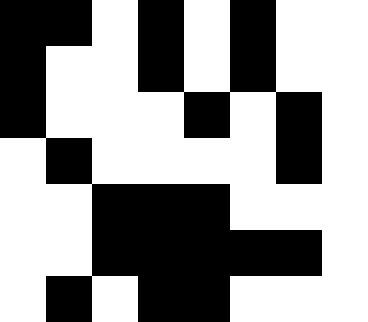[["black", "black", "white", "black", "white", "black", "white", "white"], ["black", "white", "white", "black", "white", "black", "white", "white"], ["black", "white", "white", "white", "black", "white", "black", "white"], ["white", "black", "white", "white", "white", "white", "black", "white"], ["white", "white", "black", "black", "black", "white", "white", "white"], ["white", "white", "black", "black", "black", "black", "black", "white"], ["white", "black", "white", "black", "black", "white", "white", "white"]]